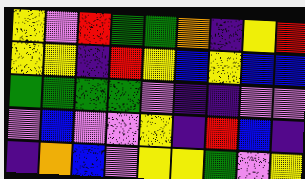[["yellow", "violet", "red", "green", "green", "orange", "indigo", "yellow", "red"], ["yellow", "yellow", "indigo", "red", "yellow", "blue", "yellow", "blue", "blue"], ["green", "green", "green", "green", "violet", "indigo", "indigo", "violet", "violet"], ["violet", "blue", "violet", "violet", "yellow", "indigo", "red", "blue", "indigo"], ["indigo", "orange", "blue", "violet", "yellow", "yellow", "green", "violet", "yellow"]]